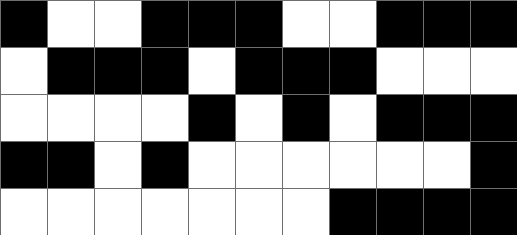[["black", "white", "white", "black", "black", "black", "white", "white", "black", "black", "black"], ["white", "black", "black", "black", "white", "black", "black", "black", "white", "white", "white"], ["white", "white", "white", "white", "black", "white", "black", "white", "black", "black", "black"], ["black", "black", "white", "black", "white", "white", "white", "white", "white", "white", "black"], ["white", "white", "white", "white", "white", "white", "white", "black", "black", "black", "black"]]